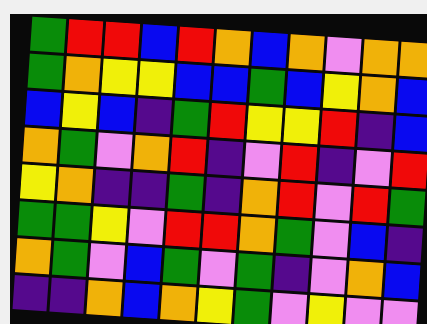[["green", "red", "red", "blue", "red", "orange", "blue", "orange", "violet", "orange", "orange"], ["green", "orange", "yellow", "yellow", "blue", "blue", "green", "blue", "yellow", "orange", "blue"], ["blue", "yellow", "blue", "indigo", "green", "red", "yellow", "yellow", "red", "indigo", "blue"], ["orange", "green", "violet", "orange", "red", "indigo", "violet", "red", "indigo", "violet", "red"], ["yellow", "orange", "indigo", "indigo", "green", "indigo", "orange", "red", "violet", "red", "green"], ["green", "green", "yellow", "violet", "red", "red", "orange", "green", "violet", "blue", "indigo"], ["orange", "green", "violet", "blue", "green", "violet", "green", "indigo", "violet", "orange", "blue"], ["indigo", "indigo", "orange", "blue", "orange", "yellow", "green", "violet", "yellow", "violet", "violet"]]